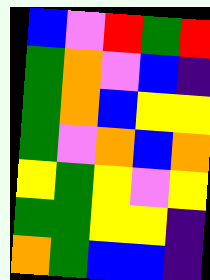[["blue", "violet", "red", "green", "red"], ["green", "orange", "violet", "blue", "indigo"], ["green", "orange", "blue", "yellow", "yellow"], ["green", "violet", "orange", "blue", "orange"], ["yellow", "green", "yellow", "violet", "yellow"], ["green", "green", "yellow", "yellow", "indigo"], ["orange", "green", "blue", "blue", "indigo"]]